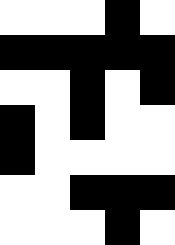[["white", "white", "white", "black", "white"], ["black", "black", "black", "black", "black"], ["white", "white", "black", "white", "black"], ["black", "white", "black", "white", "white"], ["black", "white", "white", "white", "white"], ["white", "white", "black", "black", "black"], ["white", "white", "white", "black", "white"]]